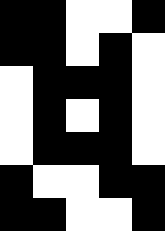[["black", "black", "white", "white", "black"], ["black", "black", "white", "black", "white"], ["white", "black", "black", "black", "white"], ["white", "black", "white", "black", "white"], ["white", "black", "black", "black", "white"], ["black", "white", "white", "black", "black"], ["black", "black", "white", "white", "black"]]